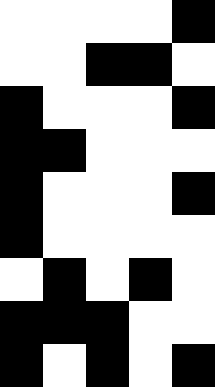[["white", "white", "white", "white", "black"], ["white", "white", "black", "black", "white"], ["black", "white", "white", "white", "black"], ["black", "black", "white", "white", "white"], ["black", "white", "white", "white", "black"], ["black", "white", "white", "white", "white"], ["white", "black", "white", "black", "white"], ["black", "black", "black", "white", "white"], ["black", "white", "black", "white", "black"]]